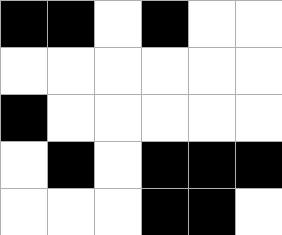[["black", "black", "white", "black", "white", "white"], ["white", "white", "white", "white", "white", "white"], ["black", "white", "white", "white", "white", "white"], ["white", "black", "white", "black", "black", "black"], ["white", "white", "white", "black", "black", "white"]]